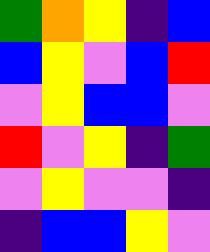[["green", "orange", "yellow", "indigo", "blue"], ["blue", "yellow", "violet", "blue", "red"], ["violet", "yellow", "blue", "blue", "violet"], ["red", "violet", "yellow", "indigo", "green"], ["violet", "yellow", "violet", "violet", "indigo"], ["indigo", "blue", "blue", "yellow", "violet"]]